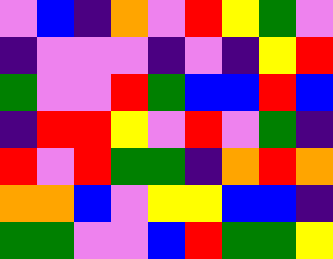[["violet", "blue", "indigo", "orange", "violet", "red", "yellow", "green", "violet"], ["indigo", "violet", "violet", "violet", "indigo", "violet", "indigo", "yellow", "red"], ["green", "violet", "violet", "red", "green", "blue", "blue", "red", "blue"], ["indigo", "red", "red", "yellow", "violet", "red", "violet", "green", "indigo"], ["red", "violet", "red", "green", "green", "indigo", "orange", "red", "orange"], ["orange", "orange", "blue", "violet", "yellow", "yellow", "blue", "blue", "indigo"], ["green", "green", "violet", "violet", "blue", "red", "green", "green", "yellow"]]